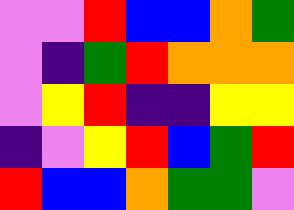[["violet", "violet", "red", "blue", "blue", "orange", "green"], ["violet", "indigo", "green", "red", "orange", "orange", "orange"], ["violet", "yellow", "red", "indigo", "indigo", "yellow", "yellow"], ["indigo", "violet", "yellow", "red", "blue", "green", "red"], ["red", "blue", "blue", "orange", "green", "green", "violet"]]